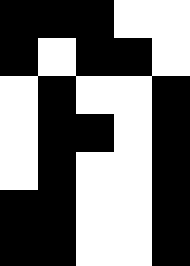[["black", "black", "black", "white", "white"], ["black", "white", "black", "black", "white"], ["white", "black", "white", "white", "black"], ["white", "black", "black", "white", "black"], ["white", "black", "white", "white", "black"], ["black", "black", "white", "white", "black"], ["black", "black", "white", "white", "black"]]